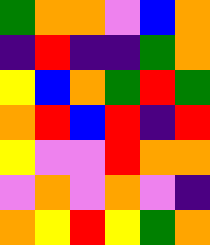[["green", "orange", "orange", "violet", "blue", "orange"], ["indigo", "red", "indigo", "indigo", "green", "orange"], ["yellow", "blue", "orange", "green", "red", "green"], ["orange", "red", "blue", "red", "indigo", "red"], ["yellow", "violet", "violet", "red", "orange", "orange"], ["violet", "orange", "violet", "orange", "violet", "indigo"], ["orange", "yellow", "red", "yellow", "green", "orange"]]